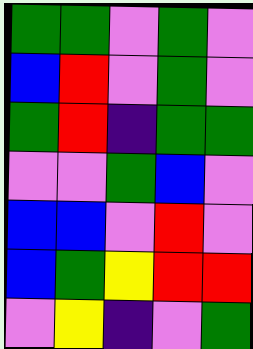[["green", "green", "violet", "green", "violet"], ["blue", "red", "violet", "green", "violet"], ["green", "red", "indigo", "green", "green"], ["violet", "violet", "green", "blue", "violet"], ["blue", "blue", "violet", "red", "violet"], ["blue", "green", "yellow", "red", "red"], ["violet", "yellow", "indigo", "violet", "green"]]